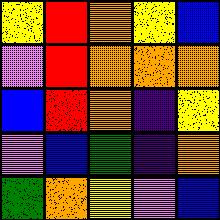[["yellow", "red", "orange", "yellow", "blue"], ["violet", "red", "orange", "orange", "orange"], ["blue", "red", "orange", "indigo", "yellow"], ["violet", "blue", "green", "indigo", "orange"], ["green", "orange", "yellow", "violet", "blue"]]